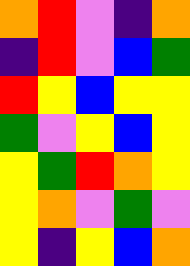[["orange", "red", "violet", "indigo", "orange"], ["indigo", "red", "violet", "blue", "green"], ["red", "yellow", "blue", "yellow", "yellow"], ["green", "violet", "yellow", "blue", "yellow"], ["yellow", "green", "red", "orange", "yellow"], ["yellow", "orange", "violet", "green", "violet"], ["yellow", "indigo", "yellow", "blue", "orange"]]